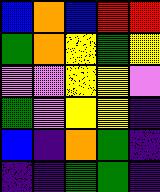[["blue", "orange", "blue", "red", "red"], ["green", "orange", "yellow", "green", "yellow"], ["violet", "violet", "yellow", "yellow", "violet"], ["green", "violet", "yellow", "yellow", "indigo"], ["blue", "indigo", "orange", "green", "indigo"], ["indigo", "indigo", "green", "green", "indigo"]]